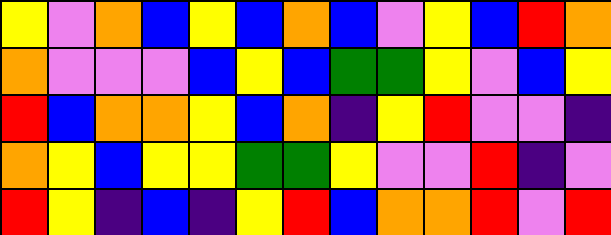[["yellow", "violet", "orange", "blue", "yellow", "blue", "orange", "blue", "violet", "yellow", "blue", "red", "orange"], ["orange", "violet", "violet", "violet", "blue", "yellow", "blue", "green", "green", "yellow", "violet", "blue", "yellow"], ["red", "blue", "orange", "orange", "yellow", "blue", "orange", "indigo", "yellow", "red", "violet", "violet", "indigo"], ["orange", "yellow", "blue", "yellow", "yellow", "green", "green", "yellow", "violet", "violet", "red", "indigo", "violet"], ["red", "yellow", "indigo", "blue", "indigo", "yellow", "red", "blue", "orange", "orange", "red", "violet", "red"]]